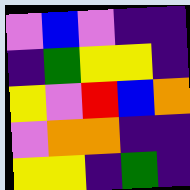[["violet", "blue", "violet", "indigo", "indigo"], ["indigo", "green", "yellow", "yellow", "indigo"], ["yellow", "violet", "red", "blue", "orange"], ["violet", "orange", "orange", "indigo", "indigo"], ["yellow", "yellow", "indigo", "green", "indigo"]]